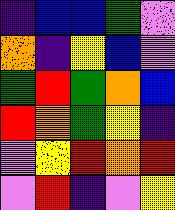[["indigo", "blue", "blue", "green", "violet"], ["orange", "indigo", "yellow", "blue", "violet"], ["green", "red", "green", "orange", "blue"], ["red", "orange", "green", "yellow", "indigo"], ["violet", "yellow", "red", "orange", "red"], ["violet", "red", "indigo", "violet", "yellow"]]